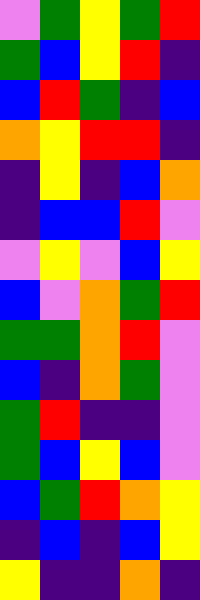[["violet", "green", "yellow", "green", "red"], ["green", "blue", "yellow", "red", "indigo"], ["blue", "red", "green", "indigo", "blue"], ["orange", "yellow", "red", "red", "indigo"], ["indigo", "yellow", "indigo", "blue", "orange"], ["indigo", "blue", "blue", "red", "violet"], ["violet", "yellow", "violet", "blue", "yellow"], ["blue", "violet", "orange", "green", "red"], ["green", "green", "orange", "red", "violet"], ["blue", "indigo", "orange", "green", "violet"], ["green", "red", "indigo", "indigo", "violet"], ["green", "blue", "yellow", "blue", "violet"], ["blue", "green", "red", "orange", "yellow"], ["indigo", "blue", "indigo", "blue", "yellow"], ["yellow", "indigo", "indigo", "orange", "indigo"]]